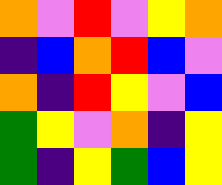[["orange", "violet", "red", "violet", "yellow", "orange"], ["indigo", "blue", "orange", "red", "blue", "violet"], ["orange", "indigo", "red", "yellow", "violet", "blue"], ["green", "yellow", "violet", "orange", "indigo", "yellow"], ["green", "indigo", "yellow", "green", "blue", "yellow"]]